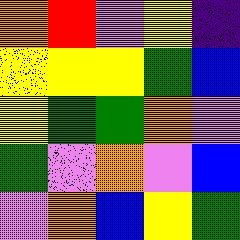[["orange", "red", "violet", "yellow", "indigo"], ["yellow", "yellow", "yellow", "green", "blue"], ["yellow", "green", "green", "orange", "violet"], ["green", "violet", "orange", "violet", "blue"], ["violet", "orange", "blue", "yellow", "green"]]